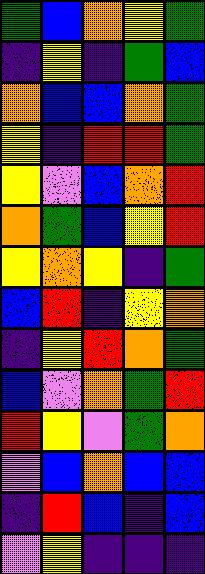[["green", "blue", "orange", "yellow", "green"], ["indigo", "yellow", "indigo", "green", "blue"], ["orange", "blue", "blue", "orange", "green"], ["yellow", "indigo", "red", "red", "green"], ["yellow", "violet", "blue", "orange", "red"], ["orange", "green", "blue", "yellow", "red"], ["yellow", "orange", "yellow", "indigo", "green"], ["blue", "red", "indigo", "yellow", "orange"], ["indigo", "yellow", "red", "orange", "green"], ["blue", "violet", "orange", "green", "red"], ["red", "yellow", "violet", "green", "orange"], ["violet", "blue", "orange", "blue", "blue"], ["indigo", "red", "blue", "indigo", "blue"], ["violet", "yellow", "indigo", "indigo", "indigo"]]